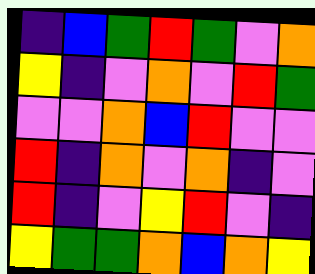[["indigo", "blue", "green", "red", "green", "violet", "orange"], ["yellow", "indigo", "violet", "orange", "violet", "red", "green"], ["violet", "violet", "orange", "blue", "red", "violet", "violet"], ["red", "indigo", "orange", "violet", "orange", "indigo", "violet"], ["red", "indigo", "violet", "yellow", "red", "violet", "indigo"], ["yellow", "green", "green", "orange", "blue", "orange", "yellow"]]